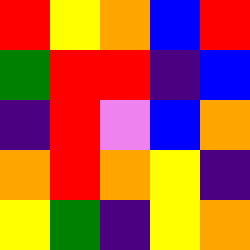[["red", "yellow", "orange", "blue", "red"], ["green", "red", "red", "indigo", "blue"], ["indigo", "red", "violet", "blue", "orange"], ["orange", "red", "orange", "yellow", "indigo"], ["yellow", "green", "indigo", "yellow", "orange"]]